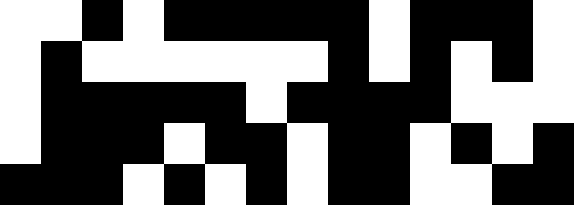[["white", "white", "black", "white", "black", "black", "black", "black", "black", "white", "black", "black", "black", "white"], ["white", "black", "white", "white", "white", "white", "white", "white", "black", "white", "black", "white", "black", "white"], ["white", "black", "black", "black", "black", "black", "white", "black", "black", "black", "black", "white", "white", "white"], ["white", "black", "black", "black", "white", "black", "black", "white", "black", "black", "white", "black", "white", "black"], ["black", "black", "black", "white", "black", "white", "black", "white", "black", "black", "white", "white", "black", "black"]]